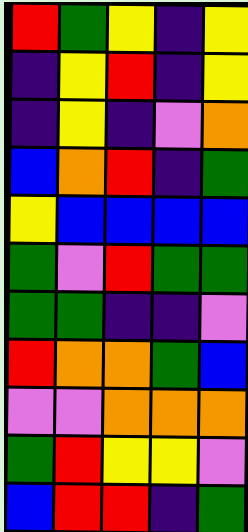[["red", "green", "yellow", "indigo", "yellow"], ["indigo", "yellow", "red", "indigo", "yellow"], ["indigo", "yellow", "indigo", "violet", "orange"], ["blue", "orange", "red", "indigo", "green"], ["yellow", "blue", "blue", "blue", "blue"], ["green", "violet", "red", "green", "green"], ["green", "green", "indigo", "indigo", "violet"], ["red", "orange", "orange", "green", "blue"], ["violet", "violet", "orange", "orange", "orange"], ["green", "red", "yellow", "yellow", "violet"], ["blue", "red", "red", "indigo", "green"]]